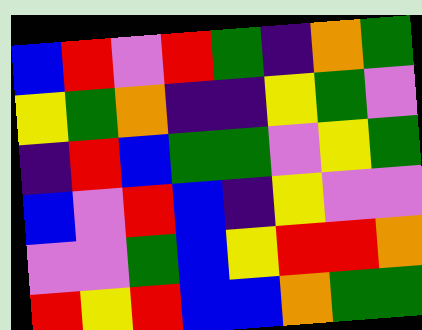[["blue", "red", "violet", "red", "green", "indigo", "orange", "green"], ["yellow", "green", "orange", "indigo", "indigo", "yellow", "green", "violet"], ["indigo", "red", "blue", "green", "green", "violet", "yellow", "green"], ["blue", "violet", "red", "blue", "indigo", "yellow", "violet", "violet"], ["violet", "violet", "green", "blue", "yellow", "red", "red", "orange"], ["red", "yellow", "red", "blue", "blue", "orange", "green", "green"]]